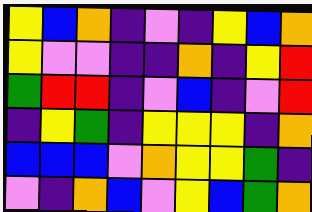[["yellow", "blue", "orange", "indigo", "violet", "indigo", "yellow", "blue", "orange"], ["yellow", "violet", "violet", "indigo", "indigo", "orange", "indigo", "yellow", "red"], ["green", "red", "red", "indigo", "violet", "blue", "indigo", "violet", "red"], ["indigo", "yellow", "green", "indigo", "yellow", "yellow", "yellow", "indigo", "orange"], ["blue", "blue", "blue", "violet", "orange", "yellow", "yellow", "green", "indigo"], ["violet", "indigo", "orange", "blue", "violet", "yellow", "blue", "green", "orange"]]